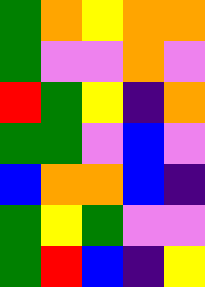[["green", "orange", "yellow", "orange", "orange"], ["green", "violet", "violet", "orange", "violet"], ["red", "green", "yellow", "indigo", "orange"], ["green", "green", "violet", "blue", "violet"], ["blue", "orange", "orange", "blue", "indigo"], ["green", "yellow", "green", "violet", "violet"], ["green", "red", "blue", "indigo", "yellow"]]